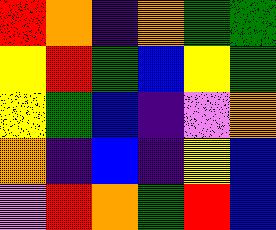[["red", "orange", "indigo", "orange", "green", "green"], ["yellow", "red", "green", "blue", "yellow", "green"], ["yellow", "green", "blue", "indigo", "violet", "orange"], ["orange", "indigo", "blue", "indigo", "yellow", "blue"], ["violet", "red", "orange", "green", "red", "blue"]]